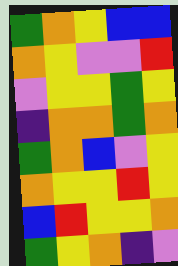[["green", "orange", "yellow", "blue", "blue"], ["orange", "yellow", "violet", "violet", "red"], ["violet", "yellow", "yellow", "green", "yellow"], ["indigo", "orange", "orange", "green", "orange"], ["green", "orange", "blue", "violet", "yellow"], ["orange", "yellow", "yellow", "red", "yellow"], ["blue", "red", "yellow", "yellow", "orange"], ["green", "yellow", "orange", "indigo", "violet"]]